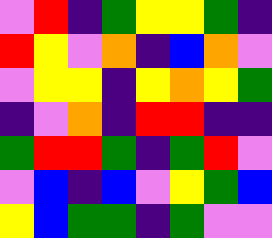[["violet", "red", "indigo", "green", "yellow", "yellow", "green", "indigo"], ["red", "yellow", "violet", "orange", "indigo", "blue", "orange", "violet"], ["violet", "yellow", "yellow", "indigo", "yellow", "orange", "yellow", "green"], ["indigo", "violet", "orange", "indigo", "red", "red", "indigo", "indigo"], ["green", "red", "red", "green", "indigo", "green", "red", "violet"], ["violet", "blue", "indigo", "blue", "violet", "yellow", "green", "blue"], ["yellow", "blue", "green", "green", "indigo", "green", "violet", "violet"]]